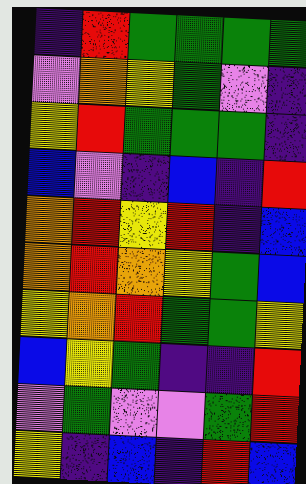[["indigo", "red", "green", "green", "green", "green"], ["violet", "orange", "yellow", "green", "violet", "indigo"], ["yellow", "red", "green", "green", "green", "indigo"], ["blue", "violet", "indigo", "blue", "indigo", "red"], ["orange", "red", "yellow", "red", "indigo", "blue"], ["orange", "red", "orange", "yellow", "green", "blue"], ["yellow", "orange", "red", "green", "green", "yellow"], ["blue", "yellow", "green", "indigo", "indigo", "red"], ["violet", "green", "violet", "violet", "green", "red"], ["yellow", "indigo", "blue", "indigo", "red", "blue"]]